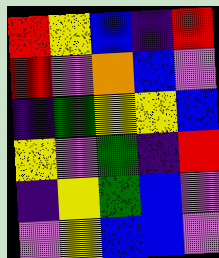[["red", "yellow", "blue", "indigo", "red"], ["red", "violet", "orange", "blue", "violet"], ["indigo", "green", "yellow", "yellow", "blue"], ["yellow", "violet", "green", "indigo", "red"], ["indigo", "yellow", "green", "blue", "violet"], ["violet", "yellow", "blue", "blue", "violet"]]